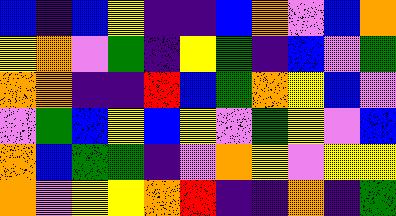[["blue", "indigo", "blue", "yellow", "indigo", "indigo", "blue", "orange", "violet", "blue", "orange"], ["yellow", "orange", "violet", "green", "indigo", "yellow", "green", "indigo", "blue", "violet", "green"], ["orange", "orange", "indigo", "indigo", "red", "blue", "green", "orange", "yellow", "blue", "violet"], ["violet", "green", "blue", "yellow", "blue", "yellow", "violet", "green", "yellow", "violet", "blue"], ["orange", "blue", "green", "green", "indigo", "violet", "orange", "yellow", "violet", "yellow", "yellow"], ["orange", "violet", "yellow", "yellow", "orange", "red", "indigo", "indigo", "orange", "indigo", "green"]]